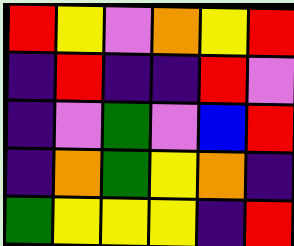[["red", "yellow", "violet", "orange", "yellow", "red"], ["indigo", "red", "indigo", "indigo", "red", "violet"], ["indigo", "violet", "green", "violet", "blue", "red"], ["indigo", "orange", "green", "yellow", "orange", "indigo"], ["green", "yellow", "yellow", "yellow", "indigo", "red"]]